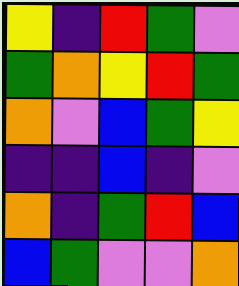[["yellow", "indigo", "red", "green", "violet"], ["green", "orange", "yellow", "red", "green"], ["orange", "violet", "blue", "green", "yellow"], ["indigo", "indigo", "blue", "indigo", "violet"], ["orange", "indigo", "green", "red", "blue"], ["blue", "green", "violet", "violet", "orange"]]